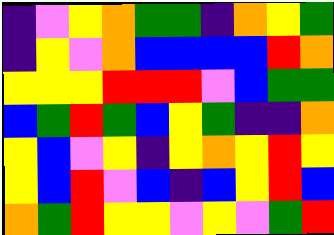[["indigo", "violet", "yellow", "orange", "green", "green", "indigo", "orange", "yellow", "green"], ["indigo", "yellow", "violet", "orange", "blue", "blue", "blue", "blue", "red", "orange"], ["yellow", "yellow", "yellow", "red", "red", "red", "violet", "blue", "green", "green"], ["blue", "green", "red", "green", "blue", "yellow", "green", "indigo", "indigo", "orange"], ["yellow", "blue", "violet", "yellow", "indigo", "yellow", "orange", "yellow", "red", "yellow"], ["yellow", "blue", "red", "violet", "blue", "indigo", "blue", "yellow", "red", "blue"], ["orange", "green", "red", "yellow", "yellow", "violet", "yellow", "violet", "green", "red"]]